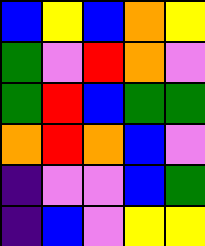[["blue", "yellow", "blue", "orange", "yellow"], ["green", "violet", "red", "orange", "violet"], ["green", "red", "blue", "green", "green"], ["orange", "red", "orange", "blue", "violet"], ["indigo", "violet", "violet", "blue", "green"], ["indigo", "blue", "violet", "yellow", "yellow"]]